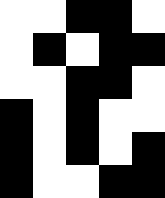[["white", "white", "black", "black", "white"], ["white", "black", "white", "black", "black"], ["white", "white", "black", "black", "white"], ["black", "white", "black", "white", "white"], ["black", "white", "black", "white", "black"], ["black", "white", "white", "black", "black"]]